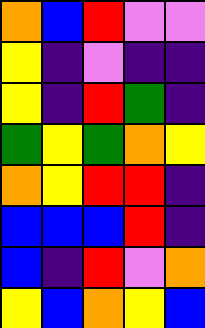[["orange", "blue", "red", "violet", "violet"], ["yellow", "indigo", "violet", "indigo", "indigo"], ["yellow", "indigo", "red", "green", "indigo"], ["green", "yellow", "green", "orange", "yellow"], ["orange", "yellow", "red", "red", "indigo"], ["blue", "blue", "blue", "red", "indigo"], ["blue", "indigo", "red", "violet", "orange"], ["yellow", "blue", "orange", "yellow", "blue"]]